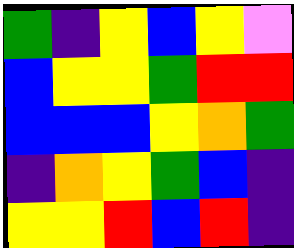[["green", "indigo", "yellow", "blue", "yellow", "violet"], ["blue", "yellow", "yellow", "green", "red", "red"], ["blue", "blue", "blue", "yellow", "orange", "green"], ["indigo", "orange", "yellow", "green", "blue", "indigo"], ["yellow", "yellow", "red", "blue", "red", "indigo"]]